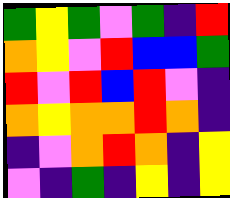[["green", "yellow", "green", "violet", "green", "indigo", "red"], ["orange", "yellow", "violet", "red", "blue", "blue", "green"], ["red", "violet", "red", "blue", "red", "violet", "indigo"], ["orange", "yellow", "orange", "orange", "red", "orange", "indigo"], ["indigo", "violet", "orange", "red", "orange", "indigo", "yellow"], ["violet", "indigo", "green", "indigo", "yellow", "indigo", "yellow"]]